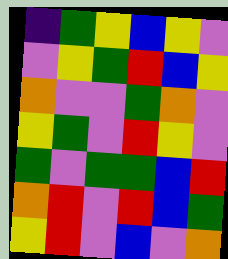[["indigo", "green", "yellow", "blue", "yellow", "violet"], ["violet", "yellow", "green", "red", "blue", "yellow"], ["orange", "violet", "violet", "green", "orange", "violet"], ["yellow", "green", "violet", "red", "yellow", "violet"], ["green", "violet", "green", "green", "blue", "red"], ["orange", "red", "violet", "red", "blue", "green"], ["yellow", "red", "violet", "blue", "violet", "orange"]]